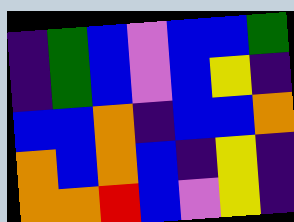[["indigo", "green", "blue", "violet", "blue", "blue", "green"], ["indigo", "green", "blue", "violet", "blue", "yellow", "indigo"], ["blue", "blue", "orange", "indigo", "blue", "blue", "orange"], ["orange", "blue", "orange", "blue", "indigo", "yellow", "indigo"], ["orange", "orange", "red", "blue", "violet", "yellow", "indigo"]]